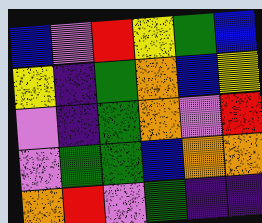[["blue", "violet", "red", "yellow", "green", "blue"], ["yellow", "indigo", "green", "orange", "blue", "yellow"], ["violet", "indigo", "green", "orange", "violet", "red"], ["violet", "green", "green", "blue", "orange", "orange"], ["orange", "red", "violet", "green", "indigo", "indigo"]]